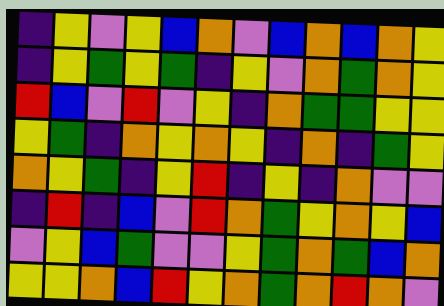[["indigo", "yellow", "violet", "yellow", "blue", "orange", "violet", "blue", "orange", "blue", "orange", "yellow"], ["indigo", "yellow", "green", "yellow", "green", "indigo", "yellow", "violet", "orange", "green", "orange", "yellow"], ["red", "blue", "violet", "red", "violet", "yellow", "indigo", "orange", "green", "green", "yellow", "yellow"], ["yellow", "green", "indigo", "orange", "yellow", "orange", "yellow", "indigo", "orange", "indigo", "green", "yellow"], ["orange", "yellow", "green", "indigo", "yellow", "red", "indigo", "yellow", "indigo", "orange", "violet", "violet"], ["indigo", "red", "indigo", "blue", "violet", "red", "orange", "green", "yellow", "orange", "yellow", "blue"], ["violet", "yellow", "blue", "green", "violet", "violet", "yellow", "green", "orange", "green", "blue", "orange"], ["yellow", "yellow", "orange", "blue", "red", "yellow", "orange", "green", "orange", "red", "orange", "violet"]]